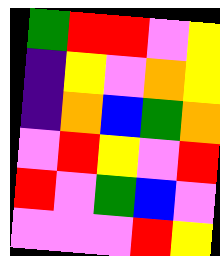[["green", "red", "red", "violet", "yellow"], ["indigo", "yellow", "violet", "orange", "yellow"], ["indigo", "orange", "blue", "green", "orange"], ["violet", "red", "yellow", "violet", "red"], ["red", "violet", "green", "blue", "violet"], ["violet", "violet", "violet", "red", "yellow"]]